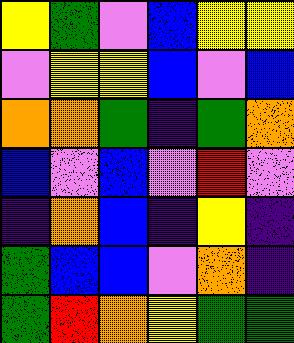[["yellow", "green", "violet", "blue", "yellow", "yellow"], ["violet", "yellow", "yellow", "blue", "violet", "blue"], ["orange", "orange", "green", "indigo", "green", "orange"], ["blue", "violet", "blue", "violet", "red", "violet"], ["indigo", "orange", "blue", "indigo", "yellow", "indigo"], ["green", "blue", "blue", "violet", "orange", "indigo"], ["green", "red", "orange", "yellow", "green", "green"]]